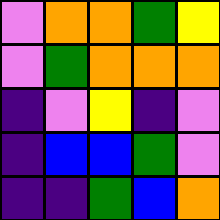[["violet", "orange", "orange", "green", "yellow"], ["violet", "green", "orange", "orange", "orange"], ["indigo", "violet", "yellow", "indigo", "violet"], ["indigo", "blue", "blue", "green", "violet"], ["indigo", "indigo", "green", "blue", "orange"]]